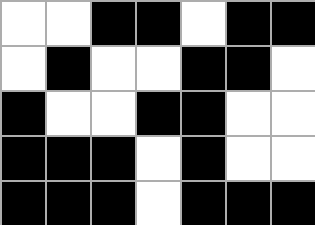[["white", "white", "black", "black", "white", "black", "black"], ["white", "black", "white", "white", "black", "black", "white"], ["black", "white", "white", "black", "black", "white", "white"], ["black", "black", "black", "white", "black", "white", "white"], ["black", "black", "black", "white", "black", "black", "black"]]